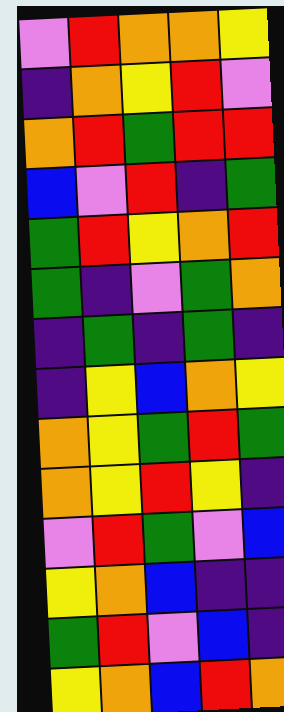[["violet", "red", "orange", "orange", "yellow"], ["indigo", "orange", "yellow", "red", "violet"], ["orange", "red", "green", "red", "red"], ["blue", "violet", "red", "indigo", "green"], ["green", "red", "yellow", "orange", "red"], ["green", "indigo", "violet", "green", "orange"], ["indigo", "green", "indigo", "green", "indigo"], ["indigo", "yellow", "blue", "orange", "yellow"], ["orange", "yellow", "green", "red", "green"], ["orange", "yellow", "red", "yellow", "indigo"], ["violet", "red", "green", "violet", "blue"], ["yellow", "orange", "blue", "indigo", "indigo"], ["green", "red", "violet", "blue", "indigo"], ["yellow", "orange", "blue", "red", "orange"]]